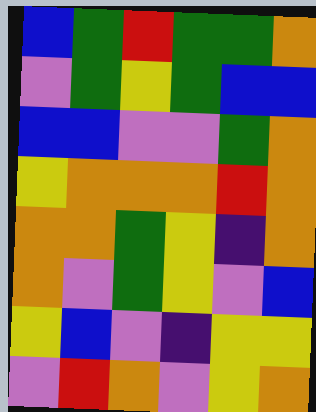[["blue", "green", "red", "green", "green", "orange"], ["violet", "green", "yellow", "green", "blue", "blue"], ["blue", "blue", "violet", "violet", "green", "orange"], ["yellow", "orange", "orange", "orange", "red", "orange"], ["orange", "orange", "green", "yellow", "indigo", "orange"], ["orange", "violet", "green", "yellow", "violet", "blue"], ["yellow", "blue", "violet", "indigo", "yellow", "yellow"], ["violet", "red", "orange", "violet", "yellow", "orange"]]